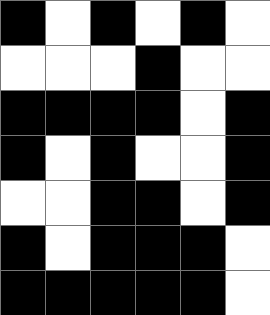[["black", "white", "black", "white", "black", "white"], ["white", "white", "white", "black", "white", "white"], ["black", "black", "black", "black", "white", "black"], ["black", "white", "black", "white", "white", "black"], ["white", "white", "black", "black", "white", "black"], ["black", "white", "black", "black", "black", "white"], ["black", "black", "black", "black", "black", "white"]]